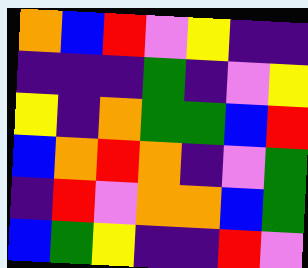[["orange", "blue", "red", "violet", "yellow", "indigo", "indigo"], ["indigo", "indigo", "indigo", "green", "indigo", "violet", "yellow"], ["yellow", "indigo", "orange", "green", "green", "blue", "red"], ["blue", "orange", "red", "orange", "indigo", "violet", "green"], ["indigo", "red", "violet", "orange", "orange", "blue", "green"], ["blue", "green", "yellow", "indigo", "indigo", "red", "violet"]]